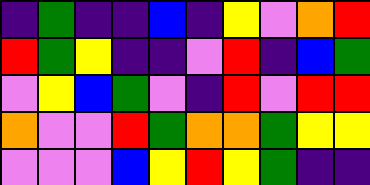[["indigo", "green", "indigo", "indigo", "blue", "indigo", "yellow", "violet", "orange", "red"], ["red", "green", "yellow", "indigo", "indigo", "violet", "red", "indigo", "blue", "green"], ["violet", "yellow", "blue", "green", "violet", "indigo", "red", "violet", "red", "red"], ["orange", "violet", "violet", "red", "green", "orange", "orange", "green", "yellow", "yellow"], ["violet", "violet", "violet", "blue", "yellow", "red", "yellow", "green", "indigo", "indigo"]]